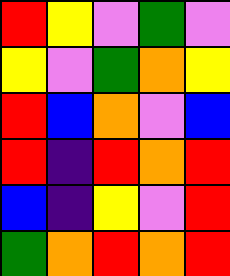[["red", "yellow", "violet", "green", "violet"], ["yellow", "violet", "green", "orange", "yellow"], ["red", "blue", "orange", "violet", "blue"], ["red", "indigo", "red", "orange", "red"], ["blue", "indigo", "yellow", "violet", "red"], ["green", "orange", "red", "orange", "red"]]